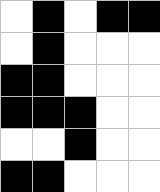[["white", "black", "white", "black", "black"], ["white", "black", "white", "white", "white"], ["black", "black", "white", "white", "white"], ["black", "black", "black", "white", "white"], ["white", "white", "black", "white", "white"], ["black", "black", "white", "white", "white"]]